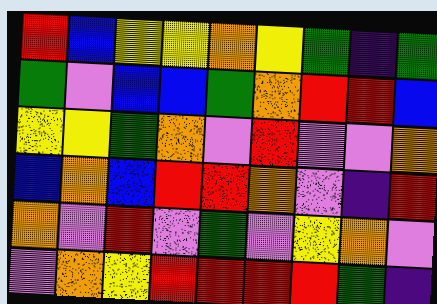[["red", "blue", "yellow", "yellow", "orange", "yellow", "green", "indigo", "green"], ["green", "violet", "blue", "blue", "green", "orange", "red", "red", "blue"], ["yellow", "yellow", "green", "orange", "violet", "red", "violet", "violet", "orange"], ["blue", "orange", "blue", "red", "red", "orange", "violet", "indigo", "red"], ["orange", "violet", "red", "violet", "green", "violet", "yellow", "orange", "violet"], ["violet", "orange", "yellow", "red", "red", "red", "red", "green", "indigo"]]